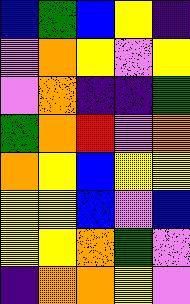[["blue", "green", "blue", "yellow", "indigo"], ["violet", "orange", "yellow", "violet", "yellow"], ["violet", "orange", "indigo", "indigo", "green"], ["green", "orange", "red", "violet", "orange"], ["orange", "yellow", "blue", "yellow", "yellow"], ["yellow", "yellow", "blue", "violet", "blue"], ["yellow", "yellow", "orange", "green", "violet"], ["indigo", "orange", "orange", "yellow", "violet"]]